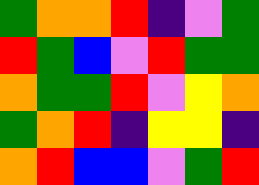[["green", "orange", "orange", "red", "indigo", "violet", "green"], ["red", "green", "blue", "violet", "red", "green", "green"], ["orange", "green", "green", "red", "violet", "yellow", "orange"], ["green", "orange", "red", "indigo", "yellow", "yellow", "indigo"], ["orange", "red", "blue", "blue", "violet", "green", "red"]]